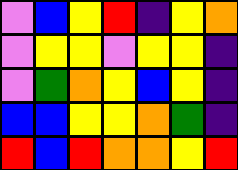[["violet", "blue", "yellow", "red", "indigo", "yellow", "orange"], ["violet", "yellow", "yellow", "violet", "yellow", "yellow", "indigo"], ["violet", "green", "orange", "yellow", "blue", "yellow", "indigo"], ["blue", "blue", "yellow", "yellow", "orange", "green", "indigo"], ["red", "blue", "red", "orange", "orange", "yellow", "red"]]